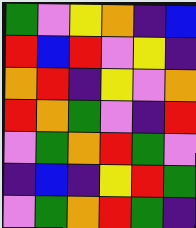[["green", "violet", "yellow", "orange", "indigo", "blue"], ["red", "blue", "red", "violet", "yellow", "indigo"], ["orange", "red", "indigo", "yellow", "violet", "orange"], ["red", "orange", "green", "violet", "indigo", "red"], ["violet", "green", "orange", "red", "green", "violet"], ["indigo", "blue", "indigo", "yellow", "red", "green"], ["violet", "green", "orange", "red", "green", "indigo"]]